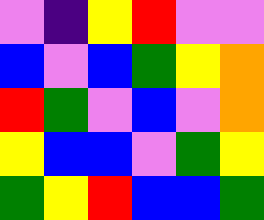[["violet", "indigo", "yellow", "red", "violet", "violet"], ["blue", "violet", "blue", "green", "yellow", "orange"], ["red", "green", "violet", "blue", "violet", "orange"], ["yellow", "blue", "blue", "violet", "green", "yellow"], ["green", "yellow", "red", "blue", "blue", "green"]]